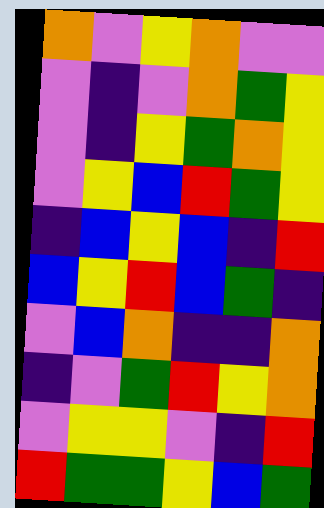[["orange", "violet", "yellow", "orange", "violet", "violet"], ["violet", "indigo", "violet", "orange", "green", "yellow"], ["violet", "indigo", "yellow", "green", "orange", "yellow"], ["violet", "yellow", "blue", "red", "green", "yellow"], ["indigo", "blue", "yellow", "blue", "indigo", "red"], ["blue", "yellow", "red", "blue", "green", "indigo"], ["violet", "blue", "orange", "indigo", "indigo", "orange"], ["indigo", "violet", "green", "red", "yellow", "orange"], ["violet", "yellow", "yellow", "violet", "indigo", "red"], ["red", "green", "green", "yellow", "blue", "green"]]